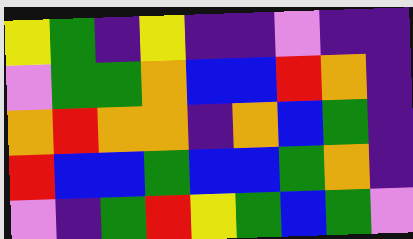[["yellow", "green", "indigo", "yellow", "indigo", "indigo", "violet", "indigo", "indigo"], ["violet", "green", "green", "orange", "blue", "blue", "red", "orange", "indigo"], ["orange", "red", "orange", "orange", "indigo", "orange", "blue", "green", "indigo"], ["red", "blue", "blue", "green", "blue", "blue", "green", "orange", "indigo"], ["violet", "indigo", "green", "red", "yellow", "green", "blue", "green", "violet"]]